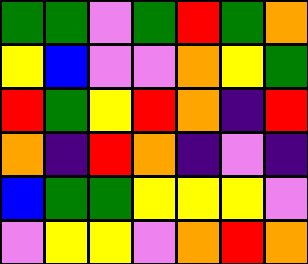[["green", "green", "violet", "green", "red", "green", "orange"], ["yellow", "blue", "violet", "violet", "orange", "yellow", "green"], ["red", "green", "yellow", "red", "orange", "indigo", "red"], ["orange", "indigo", "red", "orange", "indigo", "violet", "indigo"], ["blue", "green", "green", "yellow", "yellow", "yellow", "violet"], ["violet", "yellow", "yellow", "violet", "orange", "red", "orange"]]